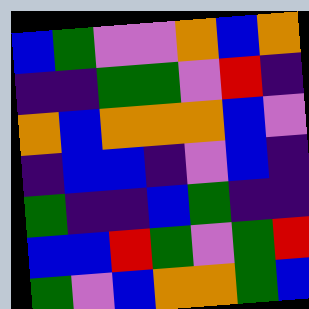[["blue", "green", "violet", "violet", "orange", "blue", "orange"], ["indigo", "indigo", "green", "green", "violet", "red", "indigo"], ["orange", "blue", "orange", "orange", "orange", "blue", "violet"], ["indigo", "blue", "blue", "indigo", "violet", "blue", "indigo"], ["green", "indigo", "indigo", "blue", "green", "indigo", "indigo"], ["blue", "blue", "red", "green", "violet", "green", "red"], ["green", "violet", "blue", "orange", "orange", "green", "blue"]]